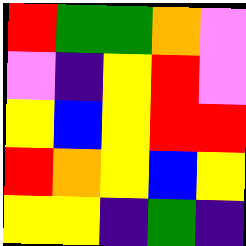[["red", "green", "green", "orange", "violet"], ["violet", "indigo", "yellow", "red", "violet"], ["yellow", "blue", "yellow", "red", "red"], ["red", "orange", "yellow", "blue", "yellow"], ["yellow", "yellow", "indigo", "green", "indigo"]]